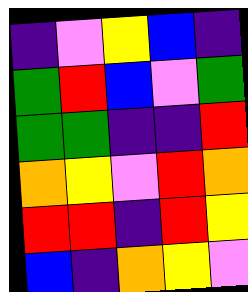[["indigo", "violet", "yellow", "blue", "indigo"], ["green", "red", "blue", "violet", "green"], ["green", "green", "indigo", "indigo", "red"], ["orange", "yellow", "violet", "red", "orange"], ["red", "red", "indigo", "red", "yellow"], ["blue", "indigo", "orange", "yellow", "violet"]]